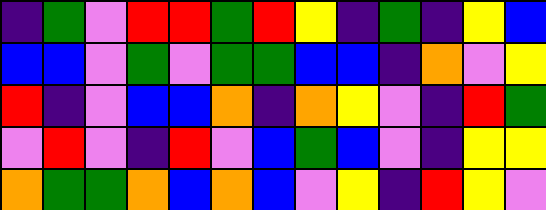[["indigo", "green", "violet", "red", "red", "green", "red", "yellow", "indigo", "green", "indigo", "yellow", "blue"], ["blue", "blue", "violet", "green", "violet", "green", "green", "blue", "blue", "indigo", "orange", "violet", "yellow"], ["red", "indigo", "violet", "blue", "blue", "orange", "indigo", "orange", "yellow", "violet", "indigo", "red", "green"], ["violet", "red", "violet", "indigo", "red", "violet", "blue", "green", "blue", "violet", "indigo", "yellow", "yellow"], ["orange", "green", "green", "orange", "blue", "orange", "blue", "violet", "yellow", "indigo", "red", "yellow", "violet"]]